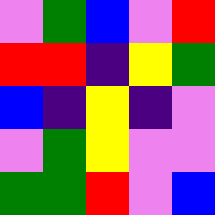[["violet", "green", "blue", "violet", "red"], ["red", "red", "indigo", "yellow", "green"], ["blue", "indigo", "yellow", "indigo", "violet"], ["violet", "green", "yellow", "violet", "violet"], ["green", "green", "red", "violet", "blue"]]